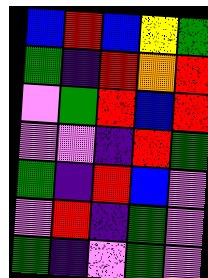[["blue", "red", "blue", "yellow", "green"], ["green", "indigo", "red", "orange", "red"], ["violet", "green", "red", "blue", "red"], ["violet", "violet", "indigo", "red", "green"], ["green", "indigo", "red", "blue", "violet"], ["violet", "red", "indigo", "green", "violet"], ["green", "indigo", "violet", "green", "violet"]]